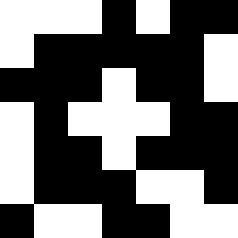[["white", "white", "white", "black", "white", "black", "black"], ["white", "black", "black", "black", "black", "black", "white"], ["black", "black", "black", "white", "black", "black", "white"], ["white", "black", "white", "white", "white", "black", "black"], ["white", "black", "black", "white", "black", "black", "black"], ["white", "black", "black", "black", "white", "white", "black"], ["black", "white", "white", "black", "black", "white", "white"]]